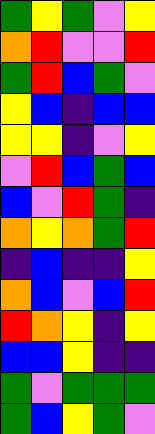[["green", "yellow", "green", "violet", "yellow"], ["orange", "red", "violet", "violet", "red"], ["green", "red", "blue", "green", "violet"], ["yellow", "blue", "indigo", "blue", "blue"], ["yellow", "yellow", "indigo", "violet", "yellow"], ["violet", "red", "blue", "green", "blue"], ["blue", "violet", "red", "green", "indigo"], ["orange", "yellow", "orange", "green", "red"], ["indigo", "blue", "indigo", "indigo", "yellow"], ["orange", "blue", "violet", "blue", "red"], ["red", "orange", "yellow", "indigo", "yellow"], ["blue", "blue", "yellow", "indigo", "indigo"], ["green", "violet", "green", "green", "green"], ["green", "blue", "yellow", "green", "violet"]]